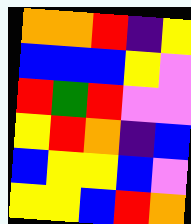[["orange", "orange", "red", "indigo", "yellow"], ["blue", "blue", "blue", "yellow", "violet"], ["red", "green", "red", "violet", "violet"], ["yellow", "red", "orange", "indigo", "blue"], ["blue", "yellow", "yellow", "blue", "violet"], ["yellow", "yellow", "blue", "red", "orange"]]